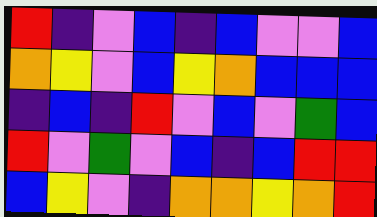[["red", "indigo", "violet", "blue", "indigo", "blue", "violet", "violet", "blue"], ["orange", "yellow", "violet", "blue", "yellow", "orange", "blue", "blue", "blue"], ["indigo", "blue", "indigo", "red", "violet", "blue", "violet", "green", "blue"], ["red", "violet", "green", "violet", "blue", "indigo", "blue", "red", "red"], ["blue", "yellow", "violet", "indigo", "orange", "orange", "yellow", "orange", "red"]]